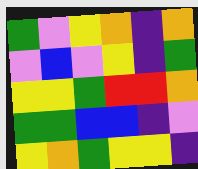[["green", "violet", "yellow", "orange", "indigo", "orange"], ["violet", "blue", "violet", "yellow", "indigo", "green"], ["yellow", "yellow", "green", "red", "red", "orange"], ["green", "green", "blue", "blue", "indigo", "violet"], ["yellow", "orange", "green", "yellow", "yellow", "indigo"]]